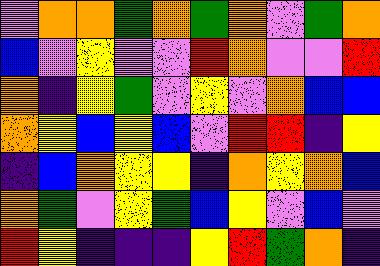[["violet", "orange", "orange", "green", "orange", "green", "orange", "violet", "green", "orange"], ["blue", "violet", "yellow", "violet", "violet", "red", "orange", "violet", "violet", "red"], ["orange", "indigo", "yellow", "green", "violet", "yellow", "violet", "orange", "blue", "blue"], ["orange", "yellow", "blue", "yellow", "blue", "violet", "red", "red", "indigo", "yellow"], ["indigo", "blue", "orange", "yellow", "yellow", "indigo", "orange", "yellow", "orange", "blue"], ["orange", "green", "violet", "yellow", "green", "blue", "yellow", "violet", "blue", "violet"], ["red", "yellow", "indigo", "indigo", "indigo", "yellow", "red", "green", "orange", "indigo"]]